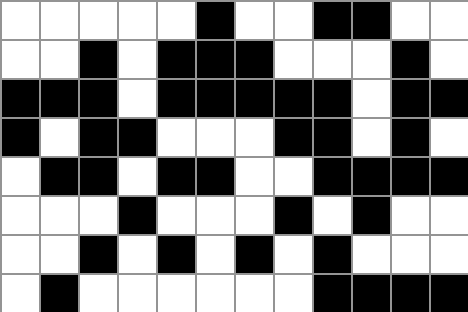[["white", "white", "white", "white", "white", "black", "white", "white", "black", "black", "white", "white"], ["white", "white", "black", "white", "black", "black", "black", "white", "white", "white", "black", "white"], ["black", "black", "black", "white", "black", "black", "black", "black", "black", "white", "black", "black"], ["black", "white", "black", "black", "white", "white", "white", "black", "black", "white", "black", "white"], ["white", "black", "black", "white", "black", "black", "white", "white", "black", "black", "black", "black"], ["white", "white", "white", "black", "white", "white", "white", "black", "white", "black", "white", "white"], ["white", "white", "black", "white", "black", "white", "black", "white", "black", "white", "white", "white"], ["white", "black", "white", "white", "white", "white", "white", "white", "black", "black", "black", "black"]]